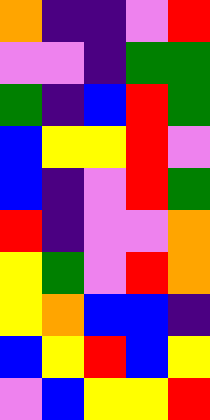[["orange", "indigo", "indigo", "violet", "red"], ["violet", "violet", "indigo", "green", "green"], ["green", "indigo", "blue", "red", "green"], ["blue", "yellow", "yellow", "red", "violet"], ["blue", "indigo", "violet", "red", "green"], ["red", "indigo", "violet", "violet", "orange"], ["yellow", "green", "violet", "red", "orange"], ["yellow", "orange", "blue", "blue", "indigo"], ["blue", "yellow", "red", "blue", "yellow"], ["violet", "blue", "yellow", "yellow", "red"]]